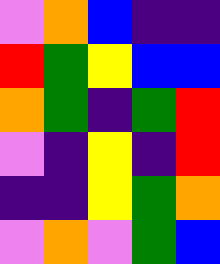[["violet", "orange", "blue", "indigo", "indigo"], ["red", "green", "yellow", "blue", "blue"], ["orange", "green", "indigo", "green", "red"], ["violet", "indigo", "yellow", "indigo", "red"], ["indigo", "indigo", "yellow", "green", "orange"], ["violet", "orange", "violet", "green", "blue"]]